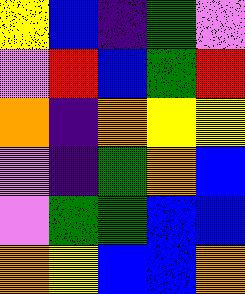[["yellow", "blue", "indigo", "green", "violet"], ["violet", "red", "blue", "green", "red"], ["orange", "indigo", "orange", "yellow", "yellow"], ["violet", "indigo", "green", "orange", "blue"], ["violet", "green", "green", "blue", "blue"], ["orange", "yellow", "blue", "blue", "orange"]]